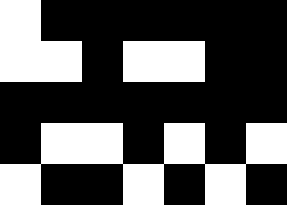[["white", "black", "black", "black", "black", "black", "black"], ["white", "white", "black", "white", "white", "black", "black"], ["black", "black", "black", "black", "black", "black", "black"], ["black", "white", "white", "black", "white", "black", "white"], ["white", "black", "black", "white", "black", "white", "black"]]